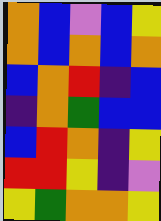[["orange", "blue", "violet", "blue", "yellow"], ["orange", "blue", "orange", "blue", "orange"], ["blue", "orange", "red", "indigo", "blue"], ["indigo", "orange", "green", "blue", "blue"], ["blue", "red", "orange", "indigo", "yellow"], ["red", "red", "yellow", "indigo", "violet"], ["yellow", "green", "orange", "orange", "yellow"]]